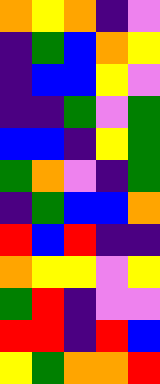[["orange", "yellow", "orange", "indigo", "violet"], ["indigo", "green", "blue", "orange", "yellow"], ["indigo", "blue", "blue", "yellow", "violet"], ["indigo", "indigo", "green", "violet", "green"], ["blue", "blue", "indigo", "yellow", "green"], ["green", "orange", "violet", "indigo", "green"], ["indigo", "green", "blue", "blue", "orange"], ["red", "blue", "red", "indigo", "indigo"], ["orange", "yellow", "yellow", "violet", "yellow"], ["green", "red", "indigo", "violet", "violet"], ["red", "red", "indigo", "red", "blue"], ["yellow", "green", "orange", "orange", "red"]]